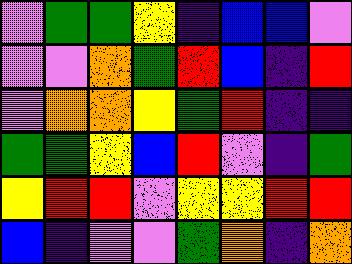[["violet", "green", "green", "yellow", "indigo", "blue", "blue", "violet"], ["violet", "violet", "orange", "green", "red", "blue", "indigo", "red"], ["violet", "orange", "orange", "yellow", "green", "red", "indigo", "indigo"], ["green", "green", "yellow", "blue", "red", "violet", "indigo", "green"], ["yellow", "red", "red", "violet", "yellow", "yellow", "red", "red"], ["blue", "indigo", "violet", "violet", "green", "orange", "indigo", "orange"]]